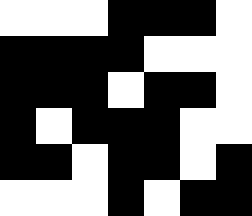[["white", "white", "white", "black", "black", "black", "white"], ["black", "black", "black", "black", "white", "white", "white"], ["black", "black", "black", "white", "black", "black", "white"], ["black", "white", "black", "black", "black", "white", "white"], ["black", "black", "white", "black", "black", "white", "black"], ["white", "white", "white", "black", "white", "black", "black"]]